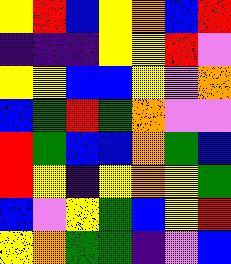[["yellow", "red", "blue", "yellow", "orange", "blue", "red"], ["indigo", "indigo", "indigo", "yellow", "yellow", "red", "violet"], ["yellow", "yellow", "blue", "blue", "yellow", "violet", "orange"], ["blue", "green", "red", "green", "orange", "violet", "violet"], ["red", "green", "blue", "blue", "orange", "green", "blue"], ["red", "yellow", "indigo", "yellow", "orange", "yellow", "green"], ["blue", "violet", "yellow", "green", "blue", "yellow", "red"], ["yellow", "orange", "green", "green", "indigo", "violet", "blue"]]